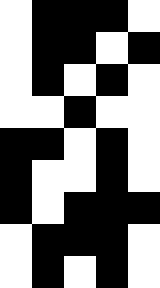[["white", "black", "black", "black", "white"], ["white", "black", "black", "white", "black"], ["white", "black", "white", "black", "white"], ["white", "white", "black", "white", "white"], ["black", "black", "white", "black", "white"], ["black", "white", "white", "black", "white"], ["black", "white", "black", "black", "black"], ["white", "black", "black", "black", "white"], ["white", "black", "white", "black", "white"]]